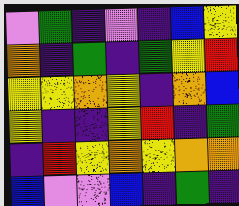[["violet", "green", "indigo", "violet", "indigo", "blue", "yellow"], ["orange", "indigo", "green", "indigo", "green", "yellow", "red"], ["yellow", "yellow", "orange", "yellow", "indigo", "orange", "blue"], ["yellow", "indigo", "indigo", "yellow", "red", "indigo", "green"], ["indigo", "red", "yellow", "orange", "yellow", "orange", "orange"], ["blue", "violet", "violet", "blue", "indigo", "green", "indigo"]]